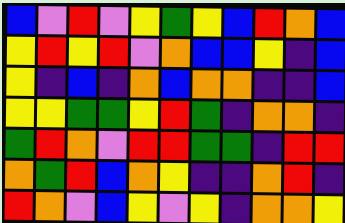[["blue", "violet", "red", "violet", "yellow", "green", "yellow", "blue", "red", "orange", "blue"], ["yellow", "red", "yellow", "red", "violet", "orange", "blue", "blue", "yellow", "indigo", "blue"], ["yellow", "indigo", "blue", "indigo", "orange", "blue", "orange", "orange", "indigo", "indigo", "blue"], ["yellow", "yellow", "green", "green", "yellow", "red", "green", "indigo", "orange", "orange", "indigo"], ["green", "red", "orange", "violet", "red", "red", "green", "green", "indigo", "red", "red"], ["orange", "green", "red", "blue", "orange", "yellow", "indigo", "indigo", "orange", "red", "indigo"], ["red", "orange", "violet", "blue", "yellow", "violet", "yellow", "indigo", "orange", "orange", "yellow"]]